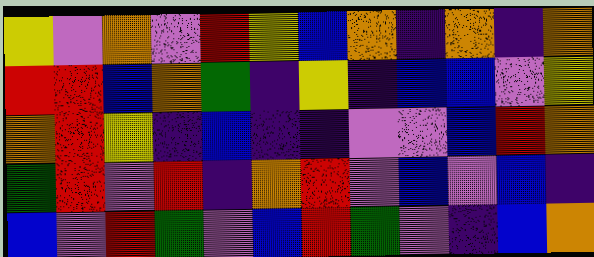[["yellow", "violet", "orange", "violet", "red", "yellow", "blue", "orange", "indigo", "orange", "indigo", "orange"], ["red", "red", "blue", "orange", "green", "indigo", "yellow", "indigo", "blue", "blue", "violet", "yellow"], ["orange", "red", "yellow", "indigo", "blue", "indigo", "indigo", "violet", "violet", "blue", "red", "orange"], ["green", "red", "violet", "red", "indigo", "orange", "red", "violet", "blue", "violet", "blue", "indigo"], ["blue", "violet", "red", "green", "violet", "blue", "red", "green", "violet", "indigo", "blue", "orange"]]